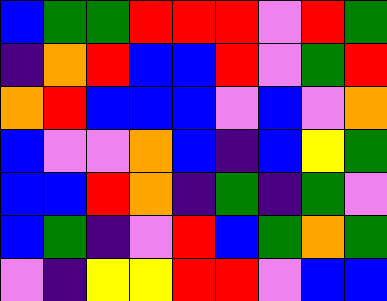[["blue", "green", "green", "red", "red", "red", "violet", "red", "green"], ["indigo", "orange", "red", "blue", "blue", "red", "violet", "green", "red"], ["orange", "red", "blue", "blue", "blue", "violet", "blue", "violet", "orange"], ["blue", "violet", "violet", "orange", "blue", "indigo", "blue", "yellow", "green"], ["blue", "blue", "red", "orange", "indigo", "green", "indigo", "green", "violet"], ["blue", "green", "indigo", "violet", "red", "blue", "green", "orange", "green"], ["violet", "indigo", "yellow", "yellow", "red", "red", "violet", "blue", "blue"]]